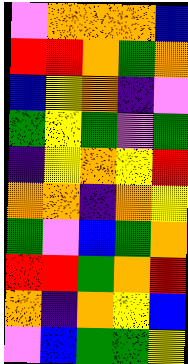[["violet", "orange", "orange", "orange", "blue"], ["red", "red", "orange", "green", "orange"], ["blue", "yellow", "orange", "indigo", "violet"], ["green", "yellow", "green", "violet", "green"], ["indigo", "yellow", "orange", "yellow", "red"], ["orange", "orange", "indigo", "orange", "yellow"], ["green", "violet", "blue", "green", "orange"], ["red", "red", "green", "orange", "red"], ["orange", "indigo", "orange", "yellow", "blue"], ["violet", "blue", "green", "green", "yellow"]]